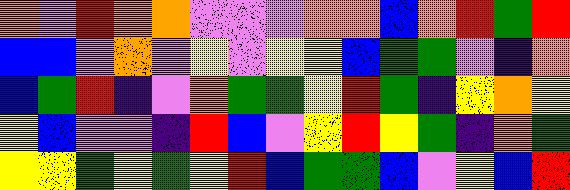[["orange", "violet", "red", "orange", "orange", "violet", "violet", "violet", "orange", "orange", "blue", "orange", "red", "green", "red"], ["blue", "blue", "violet", "orange", "violet", "yellow", "violet", "yellow", "yellow", "blue", "green", "green", "violet", "indigo", "orange"], ["blue", "green", "red", "indigo", "violet", "orange", "green", "green", "yellow", "red", "green", "indigo", "yellow", "orange", "yellow"], ["yellow", "blue", "violet", "violet", "indigo", "red", "blue", "violet", "yellow", "red", "yellow", "green", "indigo", "orange", "green"], ["yellow", "yellow", "green", "yellow", "green", "yellow", "red", "blue", "green", "green", "blue", "violet", "yellow", "blue", "red"]]